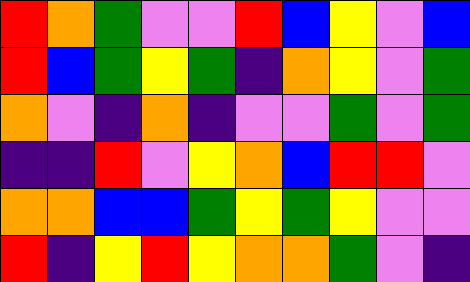[["red", "orange", "green", "violet", "violet", "red", "blue", "yellow", "violet", "blue"], ["red", "blue", "green", "yellow", "green", "indigo", "orange", "yellow", "violet", "green"], ["orange", "violet", "indigo", "orange", "indigo", "violet", "violet", "green", "violet", "green"], ["indigo", "indigo", "red", "violet", "yellow", "orange", "blue", "red", "red", "violet"], ["orange", "orange", "blue", "blue", "green", "yellow", "green", "yellow", "violet", "violet"], ["red", "indigo", "yellow", "red", "yellow", "orange", "orange", "green", "violet", "indigo"]]